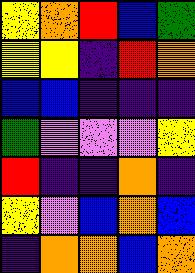[["yellow", "orange", "red", "blue", "green"], ["yellow", "yellow", "indigo", "red", "orange"], ["blue", "blue", "indigo", "indigo", "indigo"], ["green", "violet", "violet", "violet", "yellow"], ["red", "indigo", "indigo", "orange", "indigo"], ["yellow", "violet", "blue", "orange", "blue"], ["indigo", "orange", "orange", "blue", "orange"]]